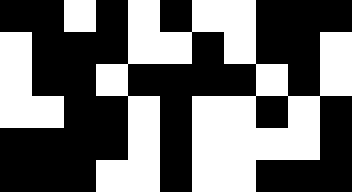[["black", "black", "white", "black", "white", "black", "white", "white", "black", "black", "black"], ["white", "black", "black", "black", "white", "white", "black", "white", "black", "black", "white"], ["white", "black", "black", "white", "black", "black", "black", "black", "white", "black", "white"], ["white", "white", "black", "black", "white", "black", "white", "white", "black", "white", "black"], ["black", "black", "black", "black", "white", "black", "white", "white", "white", "white", "black"], ["black", "black", "black", "white", "white", "black", "white", "white", "black", "black", "black"]]